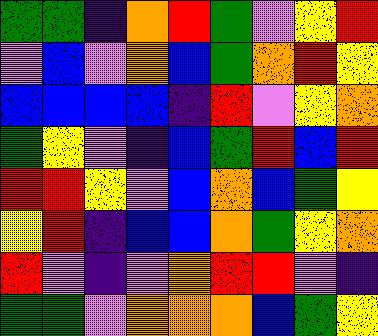[["green", "green", "indigo", "orange", "red", "green", "violet", "yellow", "red"], ["violet", "blue", "violet", "orange", "blue", "green", "orange", "red", "yellow"], ["blue", "blue", "blue", "blue", "indigo", "red", "violet", "yellow", "orange"], ["green", "yellow", "violet", "indigo", "blue", "green", "red", "blue", "red"], ["red", "red", "yellow", "violet", "blue", "orange", "blue", "green", "yellow"], ["yellow", "red", "indigo", "blue", "blue", "orange", "green", "yellow", "orange"], ["red", "violet", "indigo", "violet", "orange", "red", "red", "violet", "indigo"], ["green", "green", "violet", "orange", "orange", "orange", "blue", "green", "yellow"]]